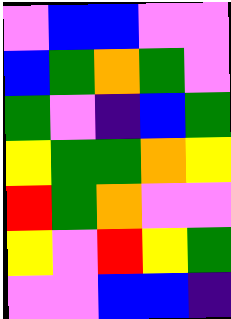[["violet", "blue", "blue", "violet", "violet"], ["blue", "green", "orange", "green", "violet"], ["green", "violet", "indigo", "blue", "green"], ["yellow", "green", "green", "orange", "yellow"], ["red", "green", "orange", "violet", "violet"], ["yellow", "violet", "red", "yellow", "green"], ["violet", "violet", "blue", "blue", "indigo"]]